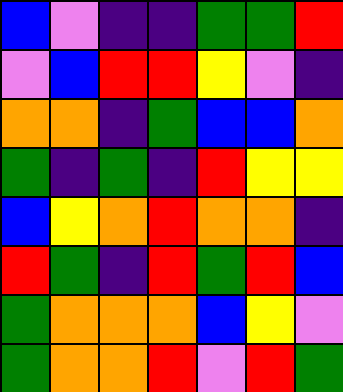[["blue", "violet", "indigo", "indigo", "green", "green", "red"], ["violet", "blue", "red", "red", "yellow", "violet", "indigo"], ["orange", "orange", "indigo", "green", "blue", "blue", "orange"], ["green", "indigo", "green", "indigo", "red", "yellow", "yellow"], ["blue", "yellow", "orange", "red", "orange", "orange", "indigo"], ["red", "green", "indigo", "red", "green", "red", "blue"], ["green", "orange", "orange", "orange", "blue", "yellow", "violet"], ["green", "orange", "orange", "red", "violet", "red", "green"]]